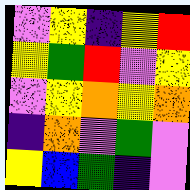[["violet", "yellow", "indigo", "yellow", "red"], ["yellow", "green", "red", "violet", "yellow"], ["violet", "yellow", "orange", "yellow", "orange"], ["indigo", "orange", "violet", "green", "violet"], ["yellow", "blue", "green", "indigo", "violet"]]